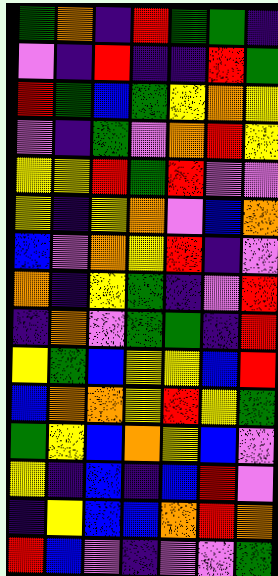[["green", "orange", "indigo", "red", "green", "green", "indigo"], ["violet", "indigo", "red", "indigo", "indigo", "red", "green"], ["red", "green", "blue", "green", "yellow", "orange", "yellow"], ["violet", "indigo", "green", "violet", "orange", "red", "yellow"], ["yellow", "yellow", "red", "green", "red", "violet", "violet"], ["yellow", "indigo", "yellow", "orange", "violet", "blue", "orange"], ["blue", "violet", "orange", "yellow", "red", "indigo", "violet"], ["orange", "indigo", "yellow", "green", "indigo", "violet", "red"], ["indigo", "orange", "violet", "green", "green", "indigo", "red"], ["yellow", "green", "blue", "yellow", "yellow", "blue", "red"], ["blue", "orange", "orange", "yellow", "red", "yellow", "green"], ["green", "yellow", "blue", "orange", "yellow", "blue", "violet"], ["yellow", "indigo", "blue", "indigo", "blue", "red", "violet"], ["indigo", "yellow", "blue", "blue", "orange", "red", "orange"], ["red", "blue", "violet", "indigo", "violet", "violet", "green"]]